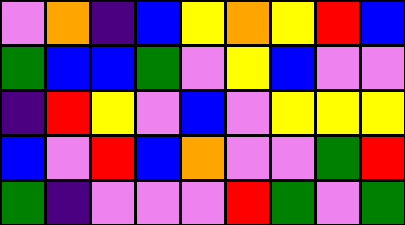[["violet", "orange", "indigo", "blue", "yellow", "orange", "yellow", "red", "blue"], ["green", "blue", "blue", "green", "violet", "yellow", "blue", "violet", "violet"], ["indigo", "red", "yellow", "violet", "blue", "violet", "yellow", "yellow", "yellow"], ["blue", "violet", "red", "blue", "orange", "violet", "violet", "green", "red"], ["green", "indigo", "violet", "violet", "violet", "red", "green", "violet", "green"]]